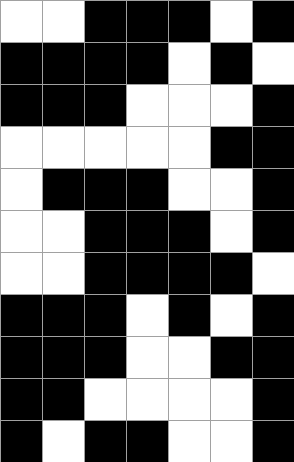[["white", "white", "black", "black", "black", "white", "black"], ["black", "black", "black", "black", "white", "black", "white"], ["black", "black", "black", "white", "white", "white", "black"], ["white", "white", "white", "white", "white", "black", "black"], ["white", "black", "black", "black", "white", "white", "black"], ["white", "white", "black", "black", "black", "white", "black"], ["white", "white", "black", "black", "black", "black", "white"], ["black", "black", "black", "white", "black", "white", "black"], ["black", "black", "black", "white", "white", "black", "black"], ["black", "black", "white", "white", "white", "white", "black"], ["black", "white", "black", "black", "white", "white", "black"]]